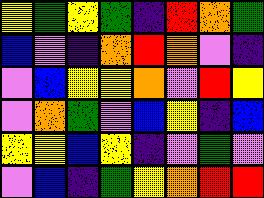[["yellow", "green", "yellow", "green", "indigo", "red", "orange", "green"], ["blue", "violet", "indigo", "orange", "red", "orange", "violet", "indigo"], ["violet", "blue", "yellow", "yellow", "orange", "violet", "red", "yellow"], ["violet", "orange", "green", "violet", "blue", "yellow", "indigo", "blue"], ["yellow", "yellow", "blue", "yellow", "indigo", "violet", "green", "violet"], ["violet", "blue", "indigo", "green", "yellow", "orange", "red", "red"]]